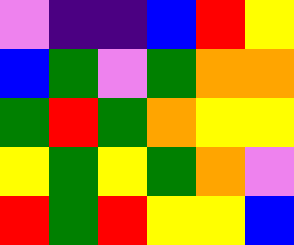[["violet", "indigo", "indigo", "blue", "red", "yellow"], ["blue", "green", "violet", "green", "orange", "orange"], ["green", "red", "green", "orange", "yellow", "yellow"], ["yellow", "green", "yellow", "green", "orange", "violet"], ["red", "green", "red", "yellow", "yellow", "blue"]]